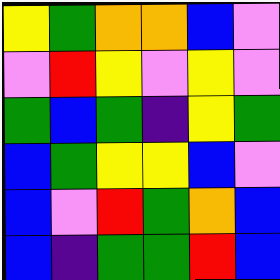[["yellow", "green", "orange", "orange", "blue", "violet"], ["violet", "red", "yellow", "violet", "yellow", "violet"], ["green", "blue", "green", "indigo", "yellow", "green"], ["blue", "green", "yellow", "yellow", "blue", "violet"], ["blue", "violet", "red", "green", "orange", "blue"], ["blue", "indigo", "green", "green", "red", "blue"]]